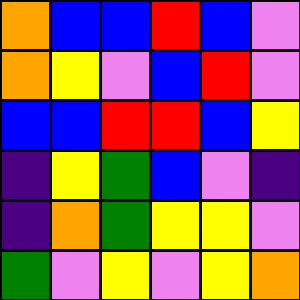[["orange", "blue", "blue", "red", "blue", "violet"], ["orange", "yellow", "violet", "blue", "red", "violet"], ["blue", "blue", "red", "red", "blue", "yellow"], ["indigo", "yellow", "green", "blue", "violet", "indigo"], ["indigo", "orange", "green", "yellow", "yellow", "violet"], ["green", "violet", "yellow", "violet", "yellow", "orange"]]